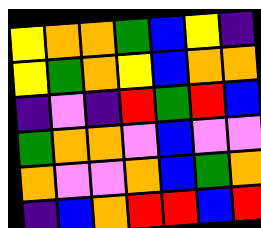[["yellow", "orange", "orange", "green", "blue", "yellow", "indigo"], ["yellow", "green", "orange", "yellow", "blue", "orange", "orange"], ["indigo", "violet", "indigo", "red", "green", "red", "blue"], ["green", "orange", "orange", "violet", "blue", "violet", "violet"], ["orange", "violet", "violet", "orange", "blue", "green", "orange"], ["indigo", "blue", "orange", "red", "red", "blue", "red"]]